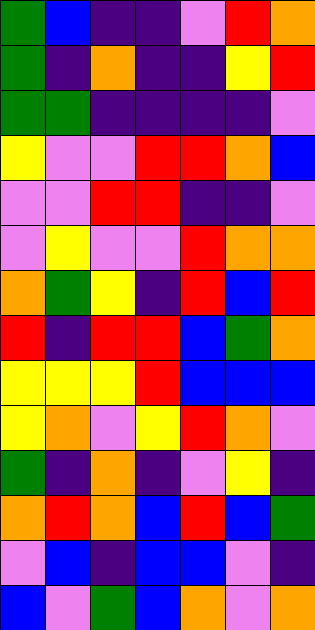[["green", "blue", "indigo", "indigo", "violet", "red", "orange"], ["green", "indigo", "orange", "indigo", "indigo", "yellow", "red"], ["green", "green", "indigo", "indigo", "indigo", "indigo", "violet"], ["yellow", "violet", "violet", "red", "red", "orange", "blue"], ["violet", "violet", "red", "red", "indigo", "indigo", "violet"], ["violet", "yellow", "violet", "violet", "red", "orange", "orange"], ["orange", "green", "yellow", "indigo", "red", "blue", "red"], ["red", "indigo", "red", "red", "blue", "green", "orange"], ["yellow", "yellow", "yellow", "red", "blue", "blue", "blue"], ["yellow", "orange", "violet", "yellow", "red", "orange", "violet"], ["green", "indigo", "orange", "indigo", "violet", "yellow", "indigo"], ["orange", "red", "orange", "blue", "red", "blue", "green"], ["violet", "blue", "indigo", "blue", "blue", "violet", "indigo"], ["blue", "violet", "green", "blue", "orange", "violet", "orange"]]